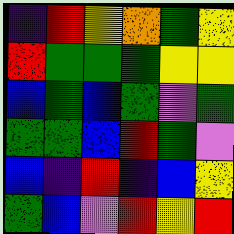[["indigo", "red", "yellow", "orange", "green", "yellow"], ["red", "green", "green", "green", "yellow", "yellow"], ["blue", "green", "blue", "green", "violet", "green"], ["green", "green", "blue", "red", "green", "violet"], ["blue", "indigo", "red", "indigo", "blue", "yellow"], ["green", "blue", "violet", "red", "yellow", "red"]]